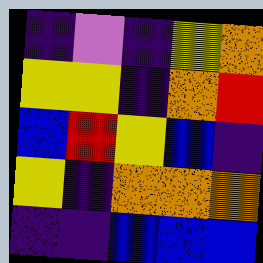[["indigo", "violet", "indigo", "yellow", "orange"], ["yellow", "yellow", "indigo", "orange", "red"], ["blue", "red", "yellow", "blue", "indigo"], ["yellow", "indigo", "orange", "orange", "orange"], ["indigo", "indigo", "blue", "blue", "blue"]]